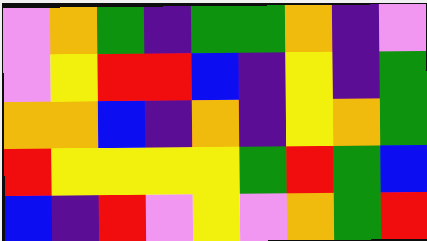[["violet", "orange", "green", "indigo", "green", "green", "orange", "indigo", "violet"], ["violet", "yellow", "red", "red", "blue", "indigo", "yellow", "indigo", "green"], ["orange", "orange", "blue", "indigo", "orange", "indigo", "yellow", "orange", "green"], ["red", "yellow", "yellow", "yellow", "yellow", "green", "red", "green", "blue"], ["blue", "indigo", "red", "violet", "yellow", "violet", "orange", "green", "red"]]